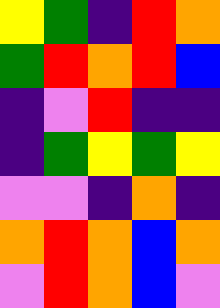[["yellow", "green", "indigo", "red", "orange"], ["green", "red", "orange", "red", "blue"], ["indigo", "violet", "red", "indigo", "indigo"], ["indigo", "green", "yellow", "green", "yellow"], ["violet", "violet", "indigo", "orange", "indigo"], ["orange", "red", "orange", "blue", "orange"], ["violet", "red", "orange", "blue", "violet"]]